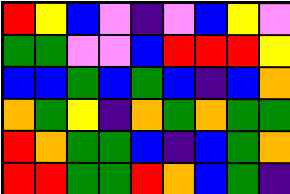[["red", "yellow", "blue", "violet", "indigo", "violet", "blue", "yellow", "violet"], ["green", "green", "violet", "violet", "blue", "red", "red", "red", "yellow"], ["blue", "blue", "green", "blue", "green", "blue", "indigo", "blue", "orange"], ["orange", "green", "yellow", "indigo", "orange", "green", "orange", "green", "green"], ["red", "orange", "green", "green", "blue", "indigo", "blue", "green", "orange"], ["red", "red", "green", "green", "red", "orange", "blue", "green", "indigo"]]